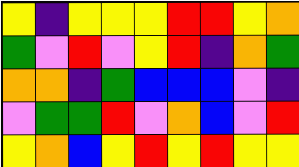[["yellow", "indigo", "yellow", "yellow", "yellow", "red", "red", "yellow", "orange"], ["green", "violet", "red", "violet", "yellow", "red", "indigo", "orange", "green"], ["orange", "orange", "indigo", "green", "blue", "blue", "blue", "violet", "indigo"], ["violet", "green", "green", "red", "violet", "orange", "blue", "violet", "red"], ["yellow", "orange", "blue", "yellow", "red", "yellow", "red", "yellow", "yellow"]]